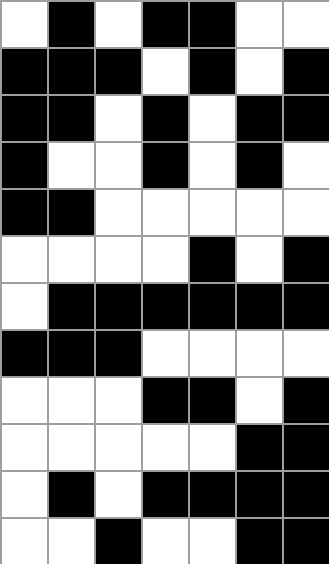[["white", "black", "white", "black", "black", "white", "white"], ["black", "black", "black", "white", "black", "white", "black"], ["black", "black", "white", "black", "white", "black", "black"], ["black", "white", "white", "black", "white", "black", "white"], ["black", "black", "white", "white", "white", "white", "white"], ["white", "white", "white", "white", "black", "white", "black"], ["white", "black", "black", "black", "black", "black", "black"], ["black", "black", "black", "white", "white", "white", "white"], ["white", "white", "white", "black", "black", "white", "black"], ["white", "white", "white", "white", "white", "black", "black"], ["white", "black", "white", "black", "black", "black", "black"], ["white", "white", "black", "white", "white", "black", "black"]]